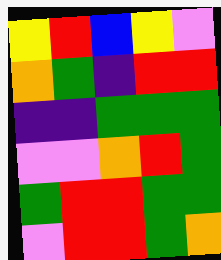[["yellow", "red", "blue", "yellow", "violet"], ["orange", "green", "indigo", "red", "red"], ["indigo", "indigo", "green", "green", "green"], ["violet", "violet", "orange", "red", "green"], ["green", "red", "red", "green", "green"], ["violet", "red", "red", "green", "orange"]]